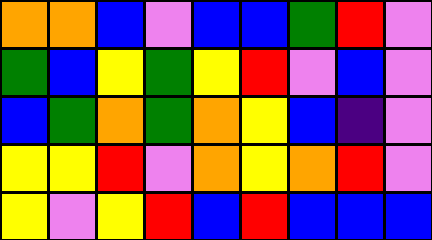[["orange", "orange", "blue", "violet", "blue", "blue", "green", "red", "violet"], ["green", "blue", "yellow", "green", "yellow", "red", "violet", "blue", "violet"], ["blue", "green", "orange", "green", "orange", "yellow", "blue", "indigo", "violet"], ["yellow", "yellow", "red", "violet", "orange", "yellow", "orange", "red", "violet"], ["yellow", "violet", "yellow", "red", "blue", "red", "blue", "blue", "blue"]]